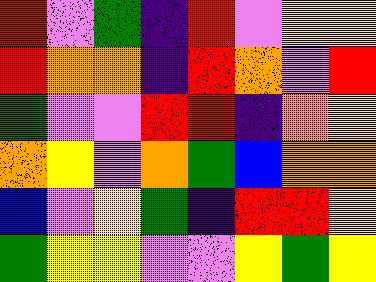[["red", "violet", "green", "indigo", "red", "violet", "yellow", "yellow"], ["red", "orange", "orange", "indigo", "red", "orange", "violet", "red"], ["green", "violet", "violet", "red", "red", "indigo", "orange", "yellow"], ["orange", "yellow", "violet", "orange", "green", "blue", "orange", "orange"], ["blue", "violet", "yellow", "green", "indigo", "red", "red", "yellow"], ["green", "yellow", "yellow", "violet", "violet", "yellow", "green", "yellow"]]